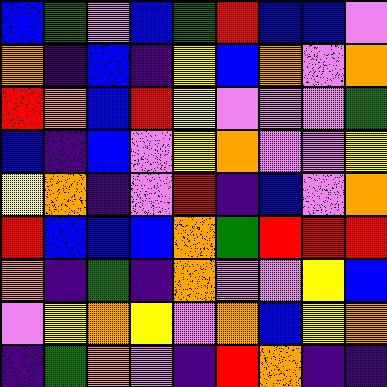[["blue", "green", "violet", "blue", "green", "red", "blue", "blue", "violet"], ["orange", "indigo", "blue", "indigo", "yellow", "blue", "orange", "violet", "orange"], ["red", "orange", "blue", "red", "yellow", "violet", "violet", "violet", "green"], ["blue", "indigo", "blue", "violet", "yellow", "orange", "violet", "violet", "yellow"], ["yellow", "orange", "indigo", "violet", "red", "indigo", "blue", "violet", "orange"], ["red", "blue", "blue", "blue", "orange", "green", "red", "red", "red"], ["orange", "indigo", "green", "indigo", "orange", "violet", "violet", "yellow", "blue"], ["violet", "yellow", "orange", "yellow", "violet", "orange", "blue", "yellow", "orange"], ["indigo", "green", "orange", "violet", "indigo", "red", "orange", "indigo", "indigo"]]